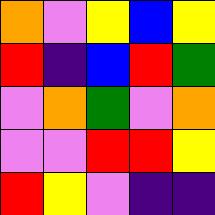[["orange", "violet", "yellow", "blue", "yellow"], ["red", "indigo", "blue", "red", "green"], ["violet", "orange", "green", "violet", "orange"], ["violet", "violet", "red", "red", "yellow"], ["red", "yellow", "violet", "indigo", "indigo"]]